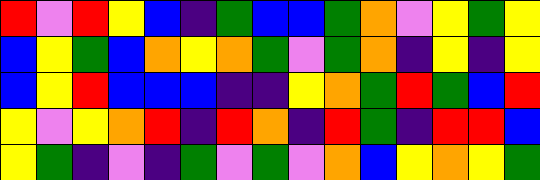[["red", "violet", "red", "yellow", "blue", "indigo", "green", "blue", "blue", "green", "orange", "violet", "yellow", "green", "yellow"], ["blue", "yellow", "green", "blue", "orange", "yellow", "orange", "green", "violet", "green", "orange", "indigo", "yellow", "indigo", "yellow"], ["blue", "yellow", "red", "blue", "blue", "blue", "indigo", "indigo", "yellow", "orange", "green", "red", "green", "blue", "red"], ["yellow", "violet", "yellow", "orange", "red", "indigo", "red", "orange", "indigo", "red", "green", "indigo", "red", "red", "blue"], ["yellow", "green", "indigo", "violet", "indigo", "green", "violet", "green", "violet", "orange", "blue", "yellow", "orange", "yellow", "green"]]